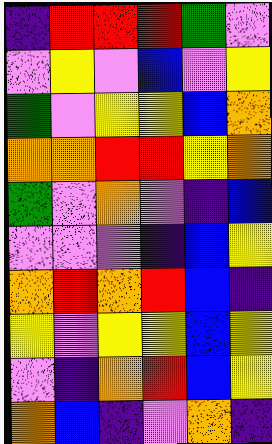[["indigo", "red", "red", "red", "green", "violet"], ["violet", "yellow", "violet", "blue", "violet", "yellow"], ["green", "violet", "yellow", "yellow", "blue", "orange"], ["orange", "orange", "red", "red", "yellow", "orange"], ["green", "violet", "orange", "violet", "indigo", "blue"], ["violet", "violet", "violet", "indigo", "blue", "yellow"], ["orange", "red", "orange", "red", "blue", "indigo"], ["yellow", "violet", "yellow", "yellow", "blue", "yellow"], ["violet", "indigo", "orange", "red", "blue", "yellow"], ["orange", "blue", "indigo", "violet", "orange", "indigo"]]